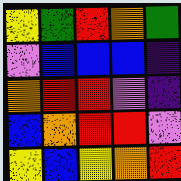[["yellow", "green", "red", "orange", "green"], ["violet", "blue", "blue", "blue", "indigo"], ["orange", "red", "red", "violet", "indigo"], ["blue", "orange", "red", "red", "violet"], ["yellow", "blue", "yellow", "orange", "red"]]